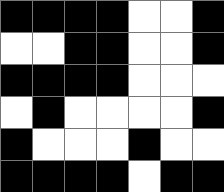[["black", "black", "black", "black", "white", "white", "black"], ["white", "white", "black", "black", "white", "white", "black"], ["black", "black", "black", "black", "white", "white", "white"], ["white", "black", "white", "white", "white", "white", "black"], ["black", "white", "white", "white", "black", "white", "white"], ["black", "black", "black", "black", "white", "black", "black"]]